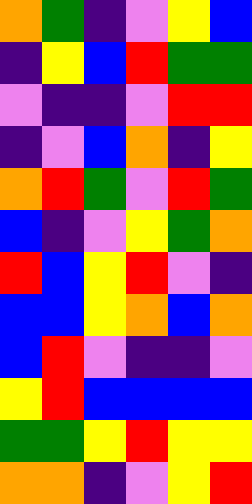[["orange", "green", "indigo", "violet", "yellow", "blue"], ["indigo", "yellow", "blue", "red", "green", "green"], ["violet", "indigo", "indigo", "violet", "red", "red"], ["indigo", "violet", "blue", "orange", "indigo", "yellow"], ["orange", "red", "green", "violet", "red", "green"], ["blue", "indigo", "violet", "yellow", "green", "orange"], ["red", "blue", "yellow", "red", "violet", "indigo"], ["blue", "blue", "yellow", "orange", "blue", "orange"], ["blue", "red", "violet", "indigo", "indigo", "violet"], ["yellow", "red", "blue", "blue", "blue", "blue"], ["green", "green", "yellow", "red", "yellow", "yellow"], ["orange", "orange", "indigo", "violet", "yellow", "red"]]